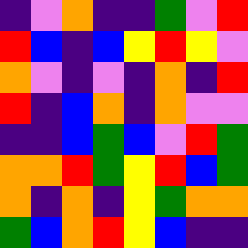[["indigo", "violet", "orange", "indigo", "indigo", "green", "violet", "red"], ["red", "blue", "indigo", "blue", "yellow", "red", "yellow", "violet"], ["orange", "violet", "indigo", "violet", "indigo", "orange", "indigo", "red"], ["red", "indigo", "blue", "orange", "indigo", "orange", "violet", "violet"], ["indigo", "indigo", "blue", "green", "blue", "violet", "red", "green"], ["orange", "orange", "red", "green", "yellow", "red", "blue", "green"], ["orange", "indigo", "orange", "indigo", "yellow", "green", "orange", "orange"], ["green", "blue", "orange", "red", "yellow", "blue", "indigo", "indigo"]]